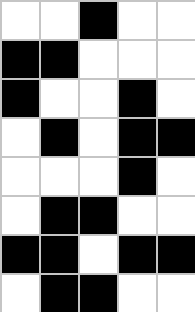[["white", "white", "black", "white", "white"], ["black", "black", "white", "white", "white"], ["black", "white", "white", "black", "white"], ["white", "black", "white", "black", "black"], ["white", "white", "white", "black", "white"], ["white", "black", "black", "white", "white"], ["black", "black", "white", "black", "black"], ["white", "black", "black", "white", "white"]]